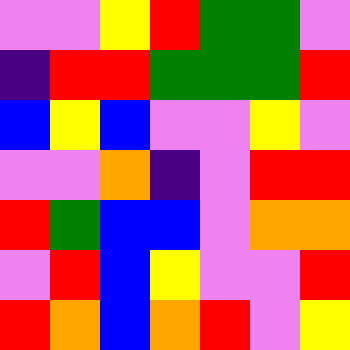[["violet", "violet", "yellow", "red", "green", "green", "violet"], ["indigo", "red", "red", "green", "green", "green", "red"], ["blue", "yellow", "blue", "violet", "violet", "yellow", "violet"], ["violet", "violet", "orange", "indigo", "violet", "red", "red"], ["red", "green", "blue", "blue", "violet", "orange", "orange"], ["violet", "red", "blue", "yellow", "violet", "violet", "red"], ["red", "orange", "blue", "orange", "red", "violet", "yellow"]]